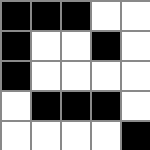[["black", "black", "black", "white", "white"], ["black", "white", "white", "black", "white"], ["black", "white", "white", "white", "white"], ["white", "black", "black", "black", "white"], ["white", "white", "white", "white", "black"]]